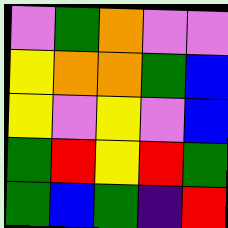[["violet", "green", "orange", "violet", "violet"], ["yellow", "orange", "orange", "green", "blue"], ["yellow", "violet", "yellow", "violet", "blue"], ["green", "red", "yellow", "red", "green"], ["green", "blue", "green", "indigo", "red"]]